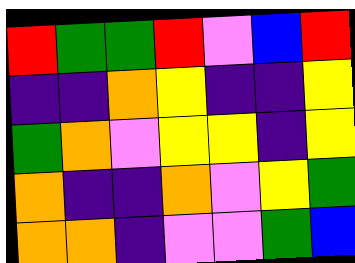[["red", "green", "green", "red", "violet", "blue", "red"], ["indigo", "indigo", "orange", "yellow", "indigo", "indigo", "yellow"], ["green", "orange", "violet", "yellow", "yellow", "indigo", "yellow"], ["orange", "indigo", "indigo", "orange", "violet", "yellow", "green"], ["orange", "orange", "indigo", "violet", "violet", "green", "blue"]]